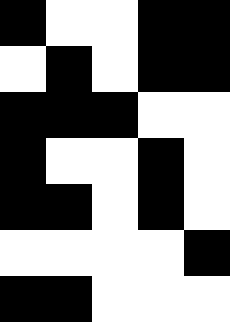[["black", "white", "white", "black", "black"], ["white", "black", "white", "black", "black"], ["black", "black", "black", "white", "white"], ["black", "white", "white", "black", "white"], ["black", "black", "white", "black", "white"], ["white", "white", "white", "white", "black"], ["black", "black", "white", "white", "white"]]